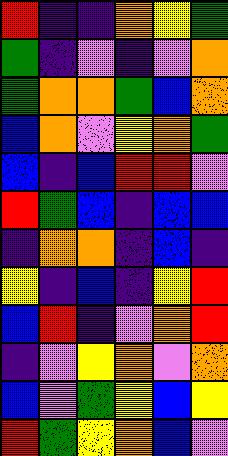[["red", "indigo", "indigo", "orange", "yellow", "green"], ["green", "indigo", "violet", "indigo", "violet", "orange"], ["green", "orange", "orange", "green", "blue", "orange"], ["blue", "orange", "violet", "yellow", "orange", "green"], ["blue", "indigo", "blue", "red", "red", "violet"], ["red", "green", "blue", "indigo", "blue", "blue"], ["indigo", "orange", "orange", "indigo", "blue", "indigo"], ["yellow", "indigo", "blue", "indigo", "yellow", "red"], ["blue", "red", "indigo", "violet", "orange", "red"], ["indigo", "violet", "yellow", "orange", "violet", "orange"], ["blue", "violet", "green", "yellow", "blue", "yellow"], ["red", "green", "yellow", "orange", "blue", "violet"]]